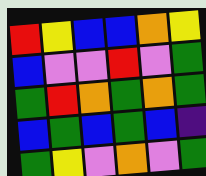[["red", "yellow", "blue", "blue", "orange", "yellow"], ["blue", "violet", "violet", "red", "violet", "green"], ["green", "red", "orange", "green", "orange", "green"], ["blue", "green", "blue", "green", "blue", "indigo"], ["green", "yellow", "violet", "orange", "violet", "green"]]